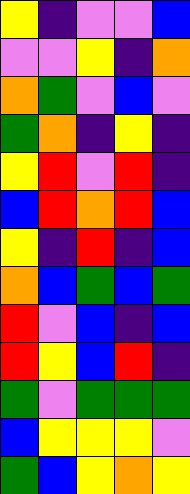[["yellow", "indigo", "violet", "violet", "blue"], ["violet", "violet", "yellow", "indigo", "orange"], ["orange", "green", "violet", "blue", "violet"], ["green", "orange", "indigo", "yellow", "indigo"], ["yellow", "red", "violet", "red", "indigo"], ["blue", "red", "orange", "red", "blue"], ["yellow", "indigo", "red", "indigo", "blue"], ["orange", "blue", "green", "blue", "green"], ["red", "violet", "blue", "indigo", "blue"], ["red", "yellow", "blue", "red", "indigo"], ["green", "violet", "green", "green", "green"], ["blue", "yellow", "yellow", "yellow", "violet"], ["green", "blue", "yellow", "orange", "yellow"]]